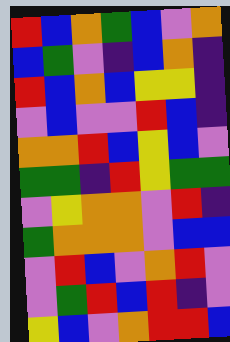[["red", "blue", "orange", "green", "blue", "violet", "orange"], ["blue", "green", "violet", "indigo", "blue", "orange", "indigo"], ["red", "blue", "orange", "blue", "yellow", "yellow", "indigo"], ["violet", "blue", "violet", "violet", "red", "blue", "indigo"], ["orange", "orange", "red", "blue", "yellow", "blue", "violet"], ["green", "green", "indigo", "red", "yellow", "green", "green"], ["violet", "yellow", "orange", "orange", "violet", "red", "indigo"], ["green", "orange", "orange", "orange", "violet", "blue", "blue"], ["violet", "red", "blue", "violet", "orange", "red", "violet"], ["violet", "green", "red", "blue", "red", "indigo", "violet"], ["yellow", "blue", "violet", "orange", "red", "red", "blue"]]